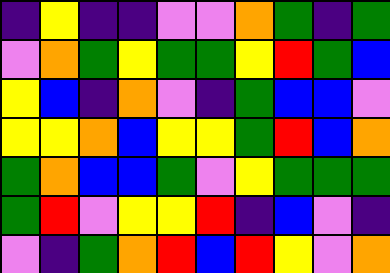[["indigo", "yellow", "indigo", "indigo", "violet", "violet", "orange", "green", "indigo", "green"], ["violet", "orange", "green", "yellow", "green", "green", "yellow", "red", "green", "blue"], ["yellow", "blue", "indigo", "orange", "violet", "indigo", "green", "blue", "blue", "violet"], ["yellow", "yellow", "orange", "blue", "yellow", "yellow", "green", "red", "blue", "orange"], ["green", "orange", "blue", "blue", "green", "violet", "yellow", "green", "green", "green"], ["green", "red", "violet", "yellow", "yellow", "red", "indigo", "blue", "violet", "indigo"], ["violet", "indigo", "green", "orange", "red", "blue", "red", "yellow", "violet", "orange"]]